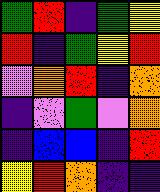[["green", "red", "indigo", "green", "yellow"], ["red", "indigo", "green", "yellow", "red"], ["violet", "orange", "red", "indigo", "orange"], ["indigo", "violet", "green", "violet", "orange"], ["indigo", "blue", "blue", "indigo", "red"], ["yellow", "red", "orange", "indigo", "indigo"]]